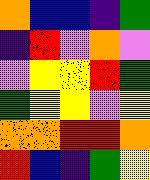[["orange", "blue", "blue", "indigo", "green"], ["indigo", "red", "violet", "orange", "violet"], ["violet", "yellow", "yellow", "red", "green"], ["green", "yellow", "yellow", "violet", "yellow"], ["orange", "orange", "red", "red", "orange"], ["red", "blue", "indigo", "green", "yellow"]]